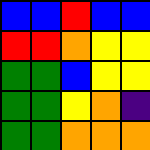[["blue", "blue", "red", "blue", "blue"], ["red", "red", "orange", "yellow", "yellow"], ["green", "green", "blue", "yellow", "yellow"], ["green", "green", "yellow", "orange", "indigo"], ["green", "green", "orange", "orange", "orange"]]